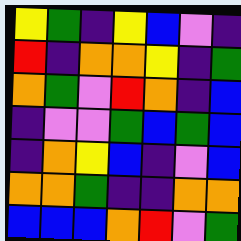[["yellow", "green", "indigo", "yellow", "blue", "violet", "indigo"], ["red", "indigo", "orange", "orange", "yellow", "indigo", "green"], ["orange", "green", "violet", "red", "orange", "indigo", "blue"], ["indigo", "violet", "violet", "green", "blue", "green", "blue"], ["indigo", "orange", "yellow", "blue", "indigo", "violet", "blue"], ["orange", "orange", "green", "indigo", "indigo", "orange", "orange"], ["blue", "blue", "blue", "orange", "red", "violet", "green"]]